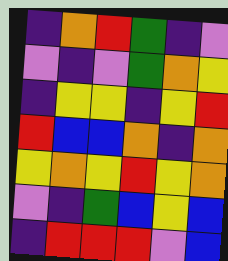[["indigo", "orange", "red", "green", "indigo", "violet"], ["violet", "indigo", "violet", "green", "orange", "yellow"], ["indigo", "yellow", "yellow", "indigo", "yellow", "red"], ["red", "blue", "blue", "orange", "indigo", "orange"], ["yellow", "orange", "yellow", "red", "yellow", "orange"], ["violet", "indigo", "green", "blue", "yellow", "blue"], ["indigo", "red", "red", "red", "violet", "blue"]]